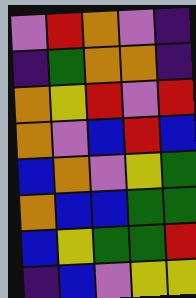[["violet", "red", "orange", "violet", "indigo"], ["indigo", "green", "orange", "orange", "indigo"], ["orange", "yellow", "red", "violet", "red"], ["orange", "violet", "blue", "red", "blue"], ["blue", "orange", "violet", "yellow", "green"], ["orange", "blue", "blue", "green", "green"], ["blue", "yellow", "green", "green", "red"], ["indigo", "blue", "violet", "yellow", "yellow"]]